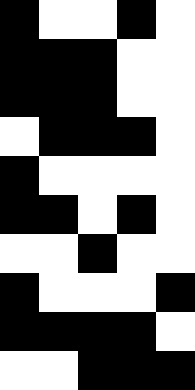[["black", "white", "white", "black", "white"], ["black", "black", "black", "white", "white"], ["black", "black", "black", "white", "white"], ["white", "black", "black", "black", "white"], ["black", "white", "white", "white", "white"], ["black", "black", "white", "black", "white"], ["white", "white", "black", "white", "white"], ["black", "white", "white", "white", "black"], ["black", "black", "black", "black", "white"], ["white", "white", "black", "black", "black"]]